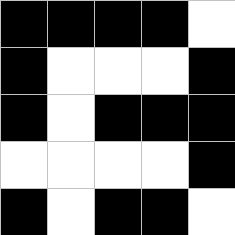[["black", "black", "black", "black", "white"], ["black", "white", "white", "white", "black"], ["black", "white", "black", "black", "black"], ["white", "white", "white", "white", "black"], ["black", "white", "black", "black", "white"]]